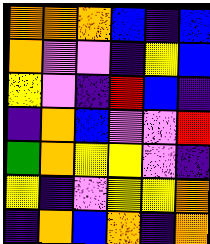[["orange", "orange", "orange", "blue", "indigo", "blue"], ["orange", "violet", "violet", "indigo", "yellow", "blue"], ["yellow", "violet", "indigo", "red", "blue", "indigo"], ["indigo", "orange", "blue", "violet", "violet", "red"], ["green", "orange", "yellow", "yellow", "violet", "indigo"], ["yellow", "indigo", "violet", "yellow", "yellow", "orange"], ["indigo", "orange", "blue", "orange", "indigo", "orange"]]